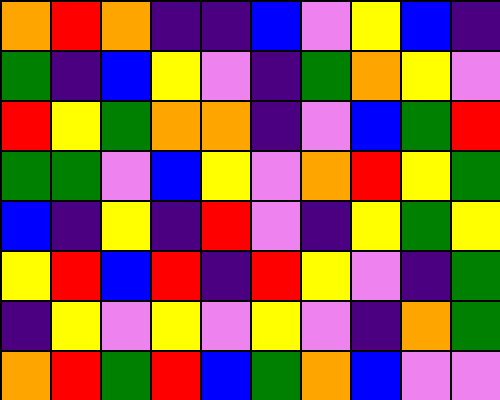[["orange", "red", "orange", "indigo", "indigo", "blue", "violet", "yellow", "blue", "indigo"], ["green", "indigo", "blue", "yellow", "violet", "indigo", "green", "orange", "yellow", "violet"], ["red", "yellow", "green", "orange", "orange", "indigo", "violet", "blue", "green", "red"], ["green", "green", "violet", "blue", "yellow", "violet", "orange", "red", "yellow", "green"], ["blue", "indigo", "yellow", "indigo", "red", "violet", "indigo", "yellow", "green", "yellow"], ["yellow", "red", "blue", "red", "indigo", "red", "yellow", "violet", "indigo", "green"], ["indigo", "yellow", "violet", "yellow", "violet", "yellow", "violet", "indigo", "orange", "green"], ["orange", "red", "green", "red", "blue", "green", "orange", "blue", "violet", "violet"]]